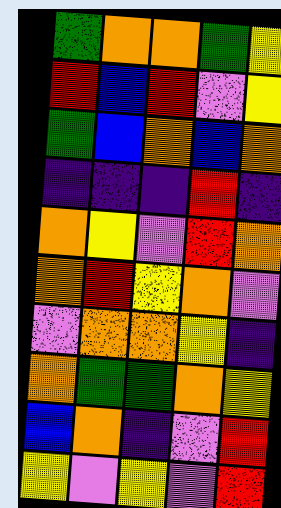[["green", "orange", "orange", "green", "yellow"], ["red", "blue", "red", "violet", "yellow"], ["green", "blue", "orange", "blue", "orange"], ["indigo", "indigo", "indigo", "red", "indigo"], ["orange", "yellow", "violet", "red", "orange"], ["orange", "red", "yellow", "orange", "violet"], ["violet", "orange", "orange", "yellow", "indigo"], ["orange", "green", "green", "orange", "yellow"], ["blue", "orange", "indigo", "violet", "red"], ["yellow", "violet", "yellow", "violet", "red"]]